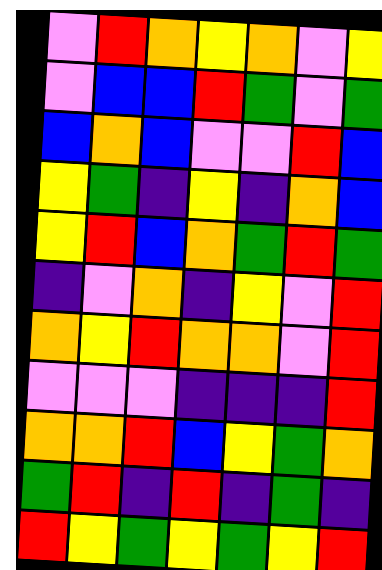[["violet", "red", "orange", "yellow", "orange", "violet", "yellow"], ["violet", "blue", "blue", "red", "green", "violet", "green"], ["blue", "orange", "blue", "violet", "violet", "red", "blue"], ["yellow", "green", "indigo", "yellow", "indigo", "orange", "blue"], ["yellow", "red", "blue", "orange", "green", "red", "green"], ["indigo", "violet", "orange", "indigo", "yellow", "violet", "red"], ["orange", "yellow", "red", "orange", "orange", "violet", "red"], ["violet", "violet", "violet", "indigo", "indigo", "indigo", "red"], ["orange", "orange", "red", "blue", "yellow", "green", "orange"], ["green", "red", "indigo", "red", "indigo", "green", "indigo"], ["red", "yellow", "green", "yellow", "green", "yellow", "red"]]